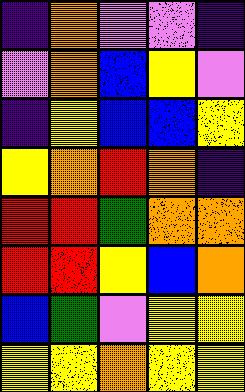[["indigo", "orange", "violet", "violet", "indigo"], ["violet", "orange", "blue", "yellow", "violet"], ["indigo", "yellow", "blue", "blue", "yellow"], ["yellow", "orange", "red", "orange", "indigo"], ["red", "red", "green", "orange", "orange"], ["red", "red", "yellow", "blue", "orange"], ["blue", "green", "violet", "yellow", "yellow"], ["yellow", "yellow", "orange", "yellow", "yellow"]]